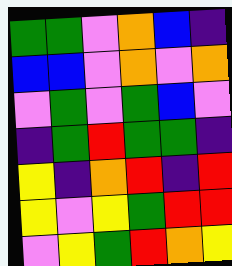[["green", "green", "violet", "orange", "blue", "indigo"], ["blue", "blue", "violet", "orange", "violet", "orange"], ["violet", "green", "violet", "green", "blue", "violet"], ["indigo", "green", "red", "green", "green", "indigo"], ["yellow", "indigo", "orange", "red", "indigo", "red"], ["yellow", "violet", "yellow", "green", "red", "red"], ["violet", "yellow", "green", "red", "orange", "yellow"]]